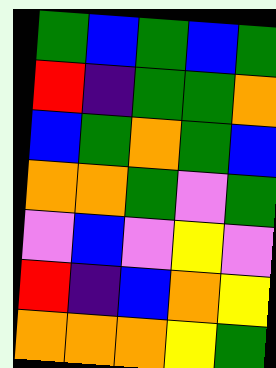[["green", "blue", "green", "blue", "green"], ["red", "indigo", "green", "green", "orange"], ["blue", "green", "orange", "green", "blue"], ["orange", "orange", "green", "violet", "green"], ["violet", "blue", "violet", "yellow", "violet"], ["red", "indigo", "blue", "orange", "yellow"], ["orange", "orange", "orange", "yellow", "green"]]